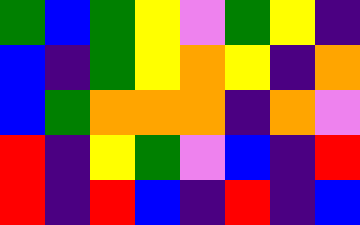[["green", "blue", "green", "yellow", "violet", "green", "yellow", "indigo"], ["blue", "indigo", "green", "yellow", "orange", "yellow", "indigo", "orange"], ["blue", "green", "orange", "orange", "orange", "indigo", "orange", "violet"], ["red", "indigo", "yellow", "green", "violet", "blue", "indigo", "red"], ["red", "indigo", "red", "blue", "indigo", "red", "indigo", "blue"]]